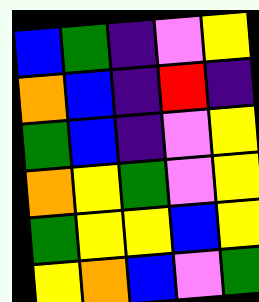[["blue", "green", "indigo", "violet", "yellow"], ["orange", "blue", "indigo", "red", "indigo"], ["green", "blue", "indigo", "violet", "yellow"], ["orange", "yellow", "green", "violet", "yellow"], ["green", "yellow", "yellow", "blue", "yellow"], ["yellow", "orange", "blue", "violet", "green"]]